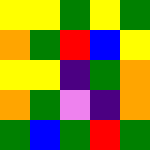[["yellow", "yellow", "green", "yellow", "green"], ["orange", "green", "red", "blue", "yellow"], ["yellow", "yellow", "indigo", "green", "orange"], ["orange", "green", "violet", "indigo", "orange"], ["green", "blue", "green", "red", "green"]]